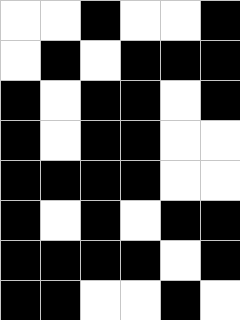[["white", "white", "black", "white", "white", "black"], ["white", "black", "white", "black", "black", "black"], ["black", "white", "black", "black", "white", "black"], ["black", "white", "black", "black", "white", "white"], ["black", "black", "black", "black", "white", "white"], ["black", "white", "black", "white", "black", "black"], ["black", "black", "black", "black", "white", "black"], ["black", "black", "white", "white", "black", "white"]]